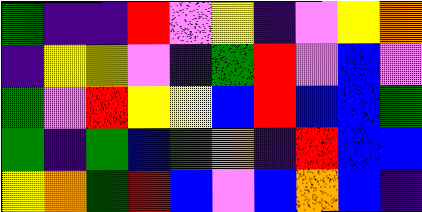[["green", "indigo", "indigo", "red", "violet", "yellow", "indigo", "violet", "yellow", "orange"], ["indigo", "yellow", "yellow", "violet", "indigo", "green", "red", "violet", "blue", "violet"], ["green", "violet", "red", "yellow", "yellow", "blue", "red", "blue", "blue", "green"], ["green", "indigo", "green", "blue", "green", "orange", "indigo", "red", "blue", "blue"], ["yellow", "orange", "green", "red", "blue", "violet", "blue", "orange", "blue", "indigo"]]